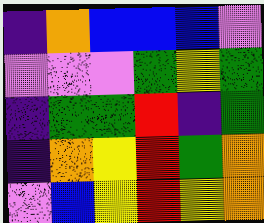[["indigo", "orange", "blue", "blue", "blue", "violet"], ["violet", "violet", "violet", "green", "yellow", "green"], ["indigo", "green", "green", "red", "indigo", "green"], ["indigo", "orange", "yellow", "red", "green", "orange"], ["violet", "blue", "yellow", "red", "yellow", "orange"]]